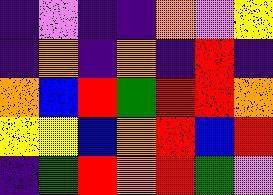[["indigo", "violet", "indigo", "indigo", "orange", "violet", "yellow"], ["indigo", "orange", "indigo", "orange", "indigo", "red", "indigo"], ["orange", "blue", "red", "green", "red", "red", "orange"], ["yellow", "yellow", "blue", "orange", "red", "blue", "red"], ["indigo", "green", "red", "orange", "red", "green", "violet"]]